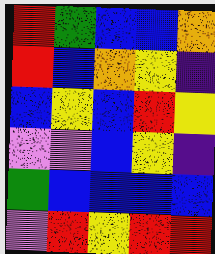[["red", "green", "blue", "blue", "orange"], ["red", "blue", "orange", "yellow", "indigo"], ["blue", "yellow", "blue", "red", "yellow"], ["violet", "violet", "blue", "yellow", "indigo"], ["green", "blue", "blue", "blue", "blue"], ["violet", "red", "yellow", "red", "red"]]